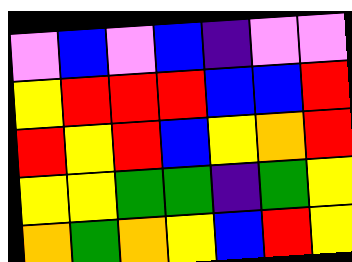[["violet", "blue", "violet", "blue", "indigo", "violet", "violet"], ["yellow", "red", "red", "red", "blue", "blue", "red"], ["red", "yellow", "red", "blue", "yellow", "orange", "red"], ["yellow", "yellow", "green", "green", "indigo", "green", "yellow"], ["orange", "green", "orange", "yellow", "blue", "red", "yellow"]]